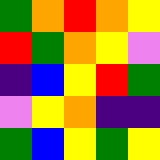[["green", "orange", "red", "orange", "yellow"], ["red", "green", "orange", "yellow", "violet"], ["indigo", "blue", "yellow", "red", "green"], ["violet", "yellow", "orange", "indigo", "indigo"], ["green", "blue", "yellow", "green", "yellow"]]